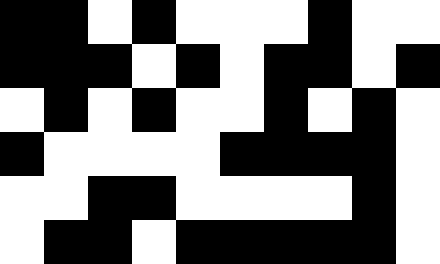[["black", "black", "white", "black", "white", "white", "white", "black", "white", "white"], ["black", "black", "black", "white", "black", "white", "black", "black", "white", "black"], ["white", "black", "white", "black", "white", "white", "black", "white", "black", "white"], ["black", "white", "white", "white", "white", "black", "black", "black", "black", "white"], ["white", "white", "black", "black", "white", "white", "white", "white", "black", "white"], ["white", "black", "black", "white", "black", "black", "black", "black", "black", "white"]]